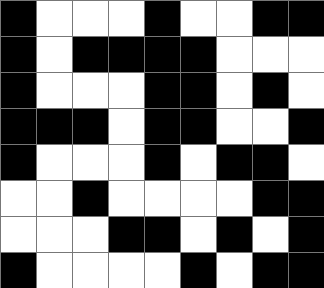[["black", "white", "white", "white", "black", "white", "white", "black", "black"], ["black", "white", "black", "black", "black", "black", "white", "white", "white"], ["black", "white", "white", "white", "black", "black", "white", "black", "white"], ["black", "black", "black", "white", "black", "black", "white", "white", "black"], ["black", "white", "white", "white", "black", "white", "black", "black", "white"], ["white", "white", "black", "white", "white", "white", "white", "black", "black"], ["white", "white", "white", "black", "black", "white", "black", "white", "black"], ["black", "white", "white", "white", "white", "black", "white", "black", "black"]]